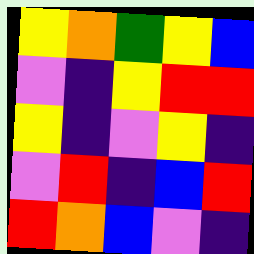[["yellow", "orange", "green", "yellow", "blue"], ["violet", "indigo", "yellow", "red", "red"], ["yellow", "indigo", "violet", "yellow", "indigo"], ["violet", "red", "indigo", "blue", "red"], ["red", "orange", "blue", "violet", "indigo"]]